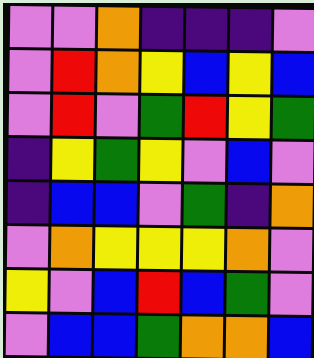[["violet", "violet", "orange", "indigo", "indigo", "indigo", "violet"], ["violet", "red", "orange", "yellow", "blue", "yellow", "blue"], ["violet", "red", "violet", "green", "red", "yellow", "green"], ["indigo", "yellow", "green", "yellow", "violet", "blue", "violet"], ["indigo", "blue", "blue", "violet", "green", "indigo", "orange"], ["violet", "orange", "yellow", "yellow", "yellow", "orange", "violet"], ["yellow", "violet", "blue", "red", "blue", "green", "violet"], ["violet", "blue", "blue", "green", "orange", "orange", "blue"]]